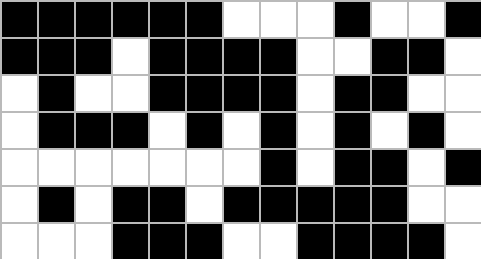[["black", "black", "black", "black", "black", "black", "white", "white", "white", "black", "white", "white", "black"], ["black", "black", "black", "white", "black", "black", "black", "black", "white", "white", "black", "black", "white"], ["white", "black", "white", "white", "black", "black", "black", "black", "white", "black", "black", "white", "white"], ["white", "black", "black", "black", "white", "black", "white", "black", "white", "black", "white", "black", "white"], ["white", "white", "white", "white", "white", "white", "white", "black", "white", "black", "black", "white", "black"], ["white", "black", "white", "black", "black", "white", "black", "black", "black", "black", "black", "white", "white"], ["white", "white", "white", "black", "black", "black", "white", "white", "black", "black", "black", "black", "white"]]